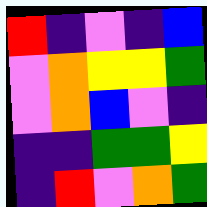[["red", "indigo", "violet", "indigo", "blue"], ["violet", "orange", "yellow", "yellow", "green"], ["violet", "orange", "blue", "violet", "indigo"], ["indigo", "indigo", "green", "green", "yellow"], ["indigo", "red", "violet", "orange", "green"]]